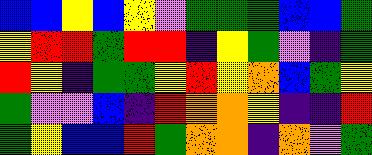[["blue", "blue", "yellow", "blue", "yellow", "violet", "green", "green", "green", "blue", "blue", "green"], ["yellow", "red", "red", "green", "red", "red", "indigo", "yellow", "green", "violet", "indigo", "green"], ["red", "yellow", "indigo", "green", "green", "yellow", "red", "yellow", "orange", "blue", "green", "yellow"], ["green", "violet", "violet", "blue", "indigo", "red", "orange", "orange", "yellow", "indigo", "indigo", "red"], ["green", "yellow", "blue", "blue", "red", "green", "orange", "orange", "indigo", "orange", "violet", "green"]]